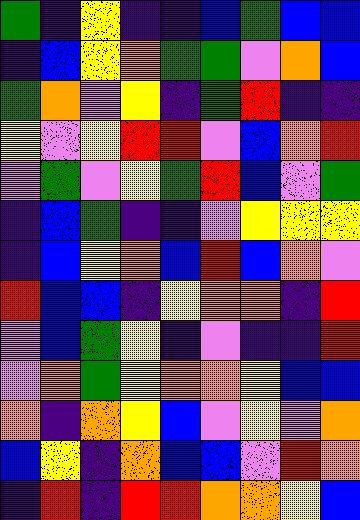[["green", "indigo", "yellow", "indigo", "indigo", "blue", "green", "blue", "blue"], ["indigo", "blue", "yellow", "orange", "green", "green", "violet", "orange", "blue"], ["green", "orange", "violet", "yellow", "indigo", "green", "red", "indigo", "indigo"], ["yellow", "violet", "yellow", "red", "red", "violet", "blue", "orange", "red"], ["violet", "green", "violet", "yellow", "green", "red", "blue", "violet", "green"], ["indigo", "blue", "green", "indigo", "indigo", "violet", "yellow", "yellow", "yellow"], ["indigo", "blue", "yellow", "orange", "blue", "red", "blue", "orange", "violet"], ["red", "blue", "blue", "indigo", "yellow", "orange", "orange", "indigo", "red"], ["violet", "blue", "green", "yellow", "indigo", "violet", "indigo", "indigo", "red"], ["violet", "orange", "green", "yellow", "orange", "orange", "yellow", "blue", "blue"], ["orange", "indigo", "orange", "yellow", "blue", "violet", "yellow", "violet", "orange"], ["blue", "yellow", "indigo", "orange", "blue", "blue", "violet", "red", "orange"], ["indigo", "red", "indigo", "red", "red", "orange", "orange", "yellow", "blue"]]